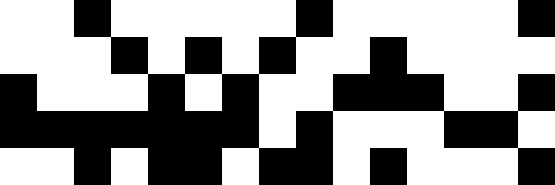[["white", "white", "black", "white", "white", "white", "white", "white", "black", "white", "white", "white", "white", "white", "black"], ["white", "white", "white", "black", "white", "black", "white", "black", "white", "white", "black", "white", "white", "white", "white"], ["black", "white", "white", "white", "black", "white", "black", "white", "white", "black", "black", "black", "white", "white", "black"], ["black", "black", "black", "black", "black", "black", "black", "white", "black", "white", "white", "white", "black", "black", "white"], ["white", "white", "black", "white", "black", "black", "white", "black", "black", "white", "black", "white", "white", "white", "black"]]